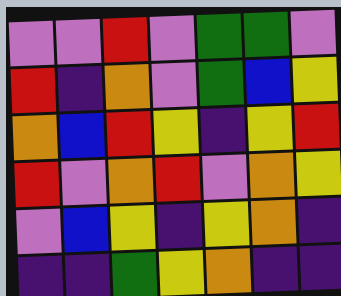[["violet", "violet", "red", "violet", "green", "green", "violet"], ["red", "indigo", "orange", "violet", "green", "blue", "yellow"], ["orange", "blue", "red", "yellow", "indigo", "yellow", "red"], ["red", "violet", "orange", "red", "violet", "orange", "yellow"], ["violet", "blue", "yellow", "indigo", "yellow", "orange", "indigo"], ["indigo", "indigo", "green", "yellow", "orange", "indigo", "indigo"]]